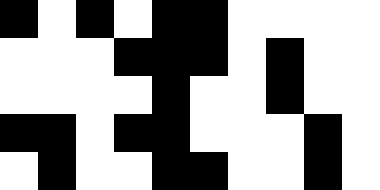[["black", "white", "black", "white", "black", "black", "white", "white", "white", "white"], ["white", "white", "white", "black", "black", "black", "white", "black", "white", "white"], ["white", "white", "white", "white", "black", "white", "white", "black", "white", "white"], ["black", "black", "white", "black", "black", "white", "white", "white", "black", "white"], ["white", "black", "white", "white", "black", "black", "white", "white", "black", "white"]]